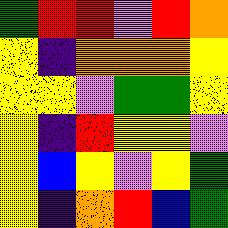[["green", "red", "red", "violet", "red", "orange"], ["yellow", "indigo", "orange", "orange", "orange", "yellow"], ["yellow", "yellow", "violet", "green", "green", "yellow"], ["yellow", "indigo", "red", "yellow", "yellow", "violet"], ["yellow", "blue", "yellow", "violet", "yellow", "green"], ["yellow", "indigo", "orange", "red", "blue", "green"]]